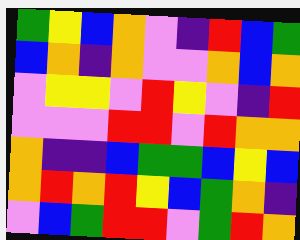[["green", "yellow", "blue", "orange", "violet", "indigo", "red", "blue", "green"], ["blue", "orange", "indigo", "orange", "violet", "violet", "orange", "blue", "orange"], ["violet", "yellow", "yellow", "violet", "red", "yellow", "violet", "indigo", "red"], ["violet", "violet", "violet", "red", "red", "violet", "red", "orange", "orange"], ["orange", "indigo", "indigo", "blue", "green", "green", "blue", "yellow", "blue"], ["orange", "red", "orange", "red", "yellow", "blue", "green", "orange", "indigo"], ["violet", "blue", "green", "red", "red", "violet", "green", "red", "orange"]]